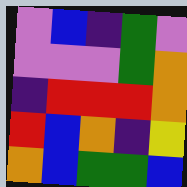[["violet", "blue", "indigo", "green", "violet"], ["violet", "violet", "violet", "green", "orange"], ["indigo", "red", "red", "red", "orange"], ["red", "blue", "orange", "indigo", "yellow"], ["orange", "blue", "green", "green", "blue"]]